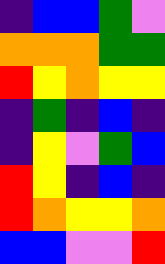[["indigo", "blue", "blue", "green", "violet"], ["orange", "orange", "orange", "green", "green"], ["red", "yellow", "orange", "yellow", "yellow"], ["indigo", "green", "indigo", "blue", "indigo"], ["indigo", "yellow", "violet", "green", "blue"], ["red", "yellow", "indigo", "blue", "indigo"], ["red", "orange", "yellow", "yellow", "orange"], ["blue", "blue", "violet", "violet", "red"]]